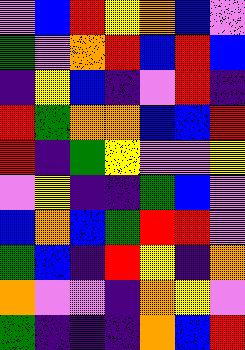[["violet", "blue", "red", "yellow", "orange", "blue", "violet"], ["green", "violet", "orange", "red", "blue", "red", "blue"], ["indigo", "yellow", "blue", "indigo", "violet", "red", "indigo"], ["red", "green", "orange", "orange", "blue", "blue", "red"], ["red", "indigo", "green", "yellow", "violet", "violet", "yellow"], ["violet", "yellow", "indigo", "indigo", "green", "blue", "violet"], ["blue", "orange", "blue", "green", "red", "red", "violet"], ["green", "blue", "indigo", "red", "yellow", "indigo", "orange"], ["orange", "violet", "violet", "indigo", "orange", "yellow", "violet"], ["green", "indigo", "indigo", "indigo", "orange", "blue", "red"]]